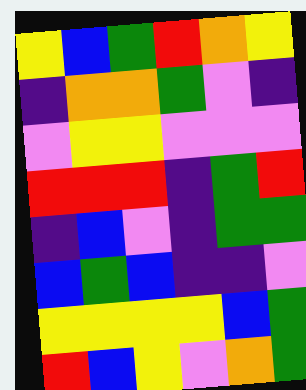[["yellow", "blue", "green", "red", "orange", "yellow"], ["indigo", "orange", "orange", "green", "violet", "indigo"], ["violet", "yellow", "yellow", "violet", "violet", "violet"], ["red", "red", "red", "indigo", "green", "red"], ["indigo", "blue", "violet", "indigo", "green", "green"], ["blue", "green", "blue", "indigo", "indigo", "violet"], ["yellow", "yellow", "yellow", "yellow", "blue", "green"], ["red", "blue", "yellow", "violet", "orange", "green"]]